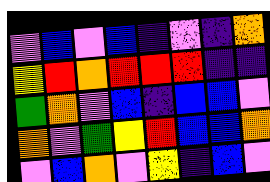[["violet", "blue", "violet", "blue", "indigo", "violet", "indigo", "orange"], ["yellow", "red", "orange", "red", "red", "red", "indigo", "indigo"], ["green", "orange", "violet", "blue", "indigo", "blue", "blue", "violet"], ["orange", "violet", "green", "yellow", "red", "blue", "blue", "orange"], ["violet", "blue", "orange", "violet", "yellow", "indigo", "blue", "violet"]]